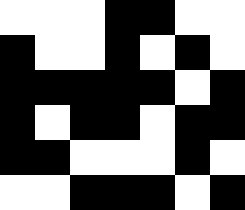[["white", "white", "white", "black", "black", "white", "white"], ["black", "white", "white", "black", "white", "black", "white"], ["black", "black", "black", "black", "black", "white", "black"], ["black", "white", "black", "black", "white", "black", "black"], ["black", "black", "white", "white", "white", "black", "white"], ["white", "white", "black", "black", "black", "white", "black"]]